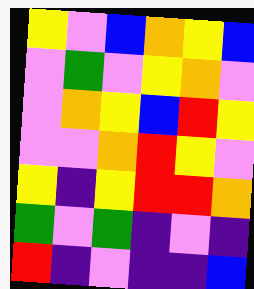[["yellow", "violet", "blue", "orange", "yellow", "blue"], ["violet", "green", "violet", "yellow", "orange", "violet"], ["violet", "orange", "yellow", "blue", "red", "yellow"], ["violet", "violet", "orange", "red", "yellow", "violet"], ["yellow", "indigo", "yellow", "red", "red", "orange"], ["green", "violet", "green", "indigo", "violet", "indigo"], ["red", "indigo", "violet", "indigo", "indigo", "blue"]]